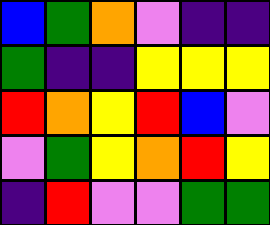[["blue", "green", "orange", "violet", "indigo", "indigo"], ["green", "indigo", "indigo", "yellow", "yellow", "yellow"], ["red", "orange", "yellow", "red", "blue", "violet"], ["violet", "green", "yellow", "orange", "red", "yellow"], ["indigo", "red", "violet", "violet", "green", "green"]]